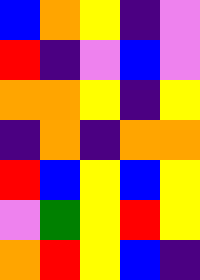[["blue", "orange", "yellow", "indigo", "violet"], ["red", "indigo", "violet", "blue", "violet"], ["orange", "orange", "yellow", "indigo", "yellow"], ["indigo", "orange", "indigo", "orange", "orange"], ["red", "blue", "yellow", "blue", "yellow"], ["violet", "green", "yellow", "red", "yellow"], ["orange", "red", "yellow", "blue", "indigo"]]